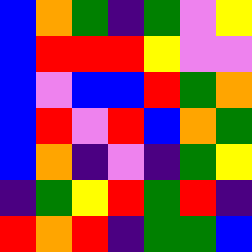[["blue", "orange", "green", "indigo", "green", "violet", "yellow"], ["blue", "red", "red", "red", "yellow", "violet", "violet"], ["blue", "violet", "blue", "blue", "red", "green", "orange"], ["blue", "red", "violet", "red", "blue", "orange", "green"], ["blue", "orange", "indigo", "violet", "indigo", "green", "yellow"], ["indigo", "green", "yellow", "red", "green", "red", "indigo"], ["red", "orange", "red", "indigo", "green", "green", "blue"]]